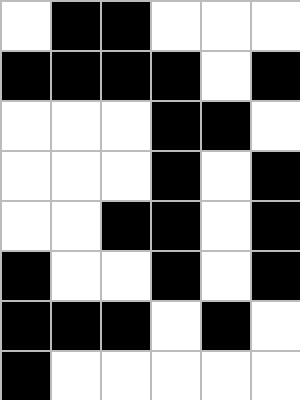[["white", "black", "black", "white", "white", "white"], ["black", "black", "black", "black", "white", "black"], ["white", "white", "white", "black", "black", "white"], ["white", "white", "white", "black", "white", "black"], ["white", "white", "black", "black", "white", "black"], ["black", "white", "white", "black", "white", "black"], ["black", "black", "black", "white", "black", "white"], ["black", "white", "white", "white", "white", "white"]]